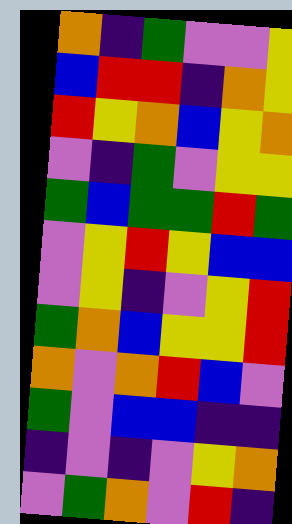[["orange", "indigo", "green", "violet", "violet", "yellow"], ["blue", "red", "red", "indigo", "orange", "yellow"], ["red", "yellow", "orange", "blue", "yellow", "orange"], ["violet", "indigo", "green", "violet", "yellow", "yellow"], ["green", "blue", "green", "green", "red", "green"], ["violet", "yellow", "red", "yellow", "blue", "blue"], ["violet", "yellow", "indigo", "violet", "yellow", "red"], ["green", "orange", "blue", "yellow", "yellow", "red"], ["orange", "violet", "orange", "red", "blue", "violet"], ["green", "violet", "blue", "blue", "indigo", "indigo"], ["indigo", "violet", "indigo", "violet", "yellow", "orange"], ["violet", "green", "orange", "violet", "red", "indigo"]]